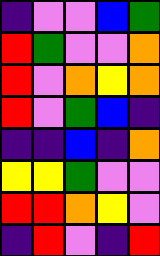[["indigo", "violet", "violet", "blue", "green"], ["red", "green", "violet", "violet", "orange"], ["red", "violet", "orange", "yellow", "orange"], ["red", "violet", "green", "blue", "indigo"], ["indigo", "indigo", "blue", "indigo", "orange"], ["yellow", "yellow", "green", "violet", "violet"], ["red", "red", "orange", "yellow", "violet"], ["indigo", "red", "violet", "indigo", "red"]]